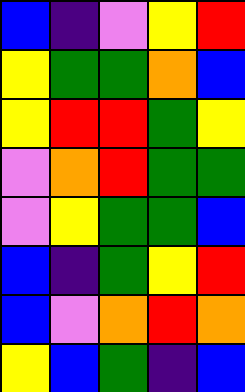[["blue", "indigo", "violet", "yellow", "red"], ["yellow", "green", "green", "orange", "blue"], ["yellow", "red", "red", "green", "yellow"], ["violet", "orange", "red", "green", "green"], ["violet", "yellow", "green", "green", "blue"], ["blue", "indigo", "green", "yellow", "red"], ["blue", "violet", "orange", "red", "orange"], ["yellow", "blue", "green", "indigo", "blue"]]